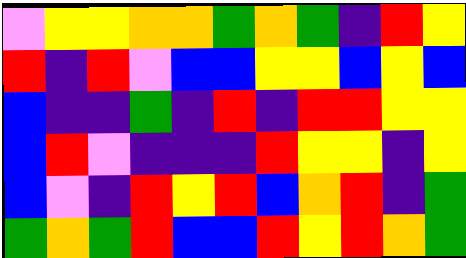[["violet", "yellow", "yellow", "orange", "orange", "green", "orange", "green", "indigo", "red", "yellow"], ["red", "indigo", "red", "violet", "blue", "blue", "yellow", "yellow", "blue", "yellow", "blue"], ["blue", "indigo", "indigo", "green", "indigo", "red", "indigo", "red", "red", "yellow", "yellow"], ["blue", "red", "violet", "indigo", "indigo", "indigo", "red", "yellow", "yellow", "indigo", "yellow"], ["blue", "violet", "indigo", "red", "yellow", "red", "blue", "orange", "red", "indigo", "green"], ["green", "orange", "green", "red", "blue", "blue", "red", "yellow", "red", "orange", "green"]]